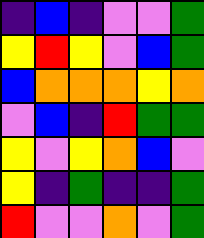[["indigo", "blue", "indigo", "violet", "violet", "green"], ["yellow", "red", "yellow", "violet", "blue", "green"], ["blue", "orange", "orange", "orange", "yellow", "orange"], ["violet", "blue", "indigo", "red", "green", "green"], ["yellow", "violet", "yellow", "orange", "blue", "violet"], ["yellow", "indigo", "green", "indigo", "indigo", "green"], ["red", "violet", "violet", "orange", "violet", "green"]]